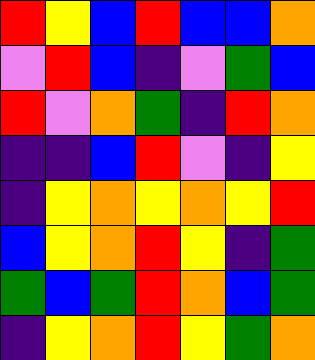[["red", "yellow", "blue", "red", "blue", "blue", "orange"], ["violet", "red", "blue", "indigo", "violet", "green", "blue"], ["red", "violet", "orange", "green", "indigo", "red", "orange"], ["indigo", "indigo", "blue", "red", "violet", "indigo", "yellow"], ["indigo", "yellow", "orange", "yellow", "orange", "yellow", "red"], ["blue", "yellow", "orange", "red", "yellow", "indigo", "green"], ["green", "blue", "green", "red", "orange", "blue", "green"], ["indigo", "yellow", "orange", "red", "yellow", "green", "orange"]]